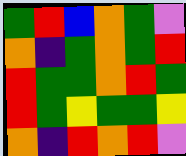[["green", "red", "blue", "orange", "green", "violet"], ["orange", "indigo", "green", "orange", "green", "red"], ["red", "green", "green", "orange", "red", "green"], ["red", "green", "yellow", "green", "green", "yellow"], ["orange", "indigo", "red", "orange", "red", "violet"]]